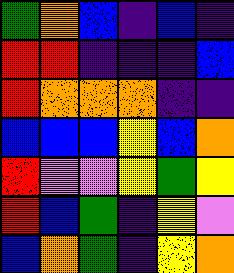[["green", "orange", "blue", "indigo", "blue", "indigo"], ["red", "red", "indigo", "indigo", "indigo", "blue"], ["red", "orange", "orange", "orange", "indigo", "indigo"], ["blue", "blue", "blue", "yellow", "blue", "orange"], ["red", "violet", "violet", "yellow", "green", "yellow"], ["red", "blue", "green", "indigo", "yellow", "violet"], ["blue", "orange", "green", "indigo", "yellow", "orange"]]